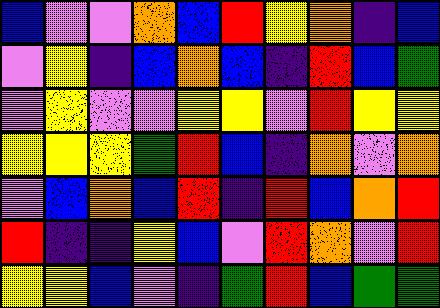[["blue", "violet", "violet", "orange", "blue", "red", "yellow", "orange", "indigo", "blue"], ["violet", "yellow", "indigo", "blue", "orange", "blue", "indigo", "red", "blue", "green"], ["violet", "yellow", "violet", "violet", "yellow", "yellow", "violet", "red", "yellow", "yellow"], ["yellow", "yellow", "yellow", "green", "red", "blue", "indigo", "orange", "violet", "orange"], ["violet", "blue", "orange", "blue", "red", "indigo", "red", "blue", "orange", "red"], ["red", "indigo", "indigo", "yellow", "blue", "violet", "red", "orange", "violet", "red"], ["yellow", "yellow", "blue", "violet", "indigo", "green", "red", "blue", "green", "green"]]